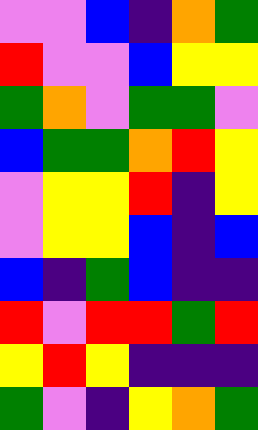[["violet", "violet", "blue", "indigo", "orange", "green"], ["red", "violet", "violet", "blue", "yellow", "yellow"], ["green", "orange", "violet", "green", "green", "violet"], ["blue", "green", "green", "orange", "red", "yellow"], ["violet", "yellow", "yellow", "red", "indigo", "yellow"], ["violet", "yellow", "yellow", "blue", "indigo", "blue"], ["blue", "indigo", "green", "blue", "indigo", "indigo"], ["red", "violet", "red", "red", "green", "red"], ["yellow", "red", "yellow", "indigo", "indigo", "indigo"], ["green", "violet", "indigo", "yellow", "orange", "green"]]